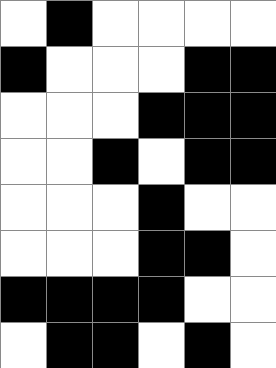[["white", "black", "white", "white", "white", "white"], ["black", "white", "white", "white", "black", "black"], ["white", "white", "white", "black", "black", "black"], ["white", "white", "black", "white", "black", "black"], ["white", "white", "white", "black", "white", "white"], ["white", "white", "white", "black", "black", "white"], ["black", "black", "black", "black", "white", "white"], ["white", "black", "black", "white", "black", "white"]]